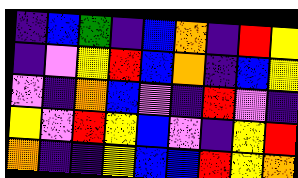[["indigo", "blue", "green", "indigo", "blue", "orange", "indigo", "red", "yellow"], ["indigo", "violet", "yellow", "red", "blue", "orange", "indigo", "blue", "yellow"], ["violet", "indigo", "orange", "blue", "violet", "indigo", "red", "violet", "indigo"], ["yellow", "violet", "red", "yellow", "blue", "violet", "indigo", "yellow", "red"], ["orange", "indigo", "indigo", "yellow", "blue", "blue", "red", "yellow", "orange"]]